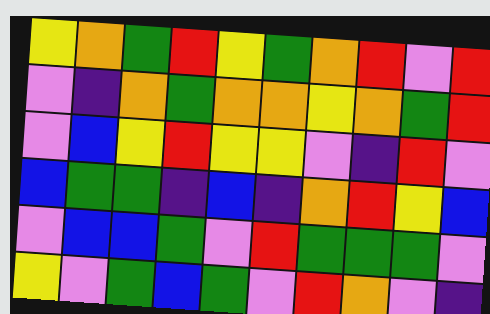[["yellow", "orange", "green", "red", "yellow", "green", "orange", "red", "violet", "red"], ["violet", "indigo", "orange", "green", "orange", "orange", "yellow", "orange", "green", "red"], ["violet", "blue", "yellow", "red", "yellow", "yellow", "violet", "indigo", "red", "violet"], ["blue", "green", "green", "indigo", "blue", "indigo", "orange", "red", "yellow", "blue"], ["violet", "blue", "blue", "green", "violet", "red", "green", "green", "green", "violet"], ["yellow", "violet", "green", "blue", "green", "violet", "red", "orange", "violet", "indigo"]]